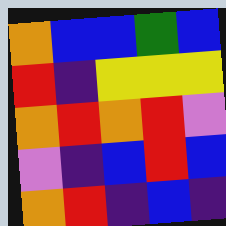[["orange", "blue", "blue", "green", "blue"], ["red", "indigo", "yellow", "yellow", "yellow"], ["orange", "red", "orange", "red", "violet"], ["violet", "indigo", "blue", "red", "blue"], ["orange", "red", "indigo", "blue", "indigo"]]